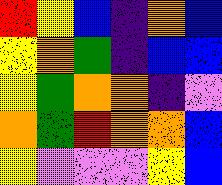[["red", "yellow", "blue", "indigo", "orange", "blue"], ["yellow", "orange", "green", "indigo", "blue", "blue"], ["yellow", "green", "orange", "orange", "indigo", "violet"], ["orange", "green", "red", "orange", "orange", "blue"], ["yellow", "violet", "violet", "violet", "yellow", "blue"]]